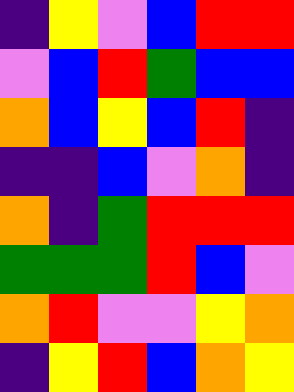[["indigo", "yellow", "violet", "blue", "red", "red"], ["violet", "blue", "red", "green", "blue", "blue"], ["orange", "blue", "yellow", "blue", "red", "indigo"], ["indigo", "indigo", "blue", "violet", "orange", "indigo"], ["orange", "indigo", "green", "red", "red", "red"], ["green", "green", "green", "red", "blue", "violet"], ["orange", "red", "violet", "violet", "yellow", "orange"], ["indigo", "yellow", "red", "blue", "orange", "yellow"]]